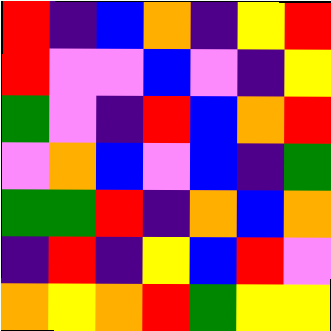[["red", "indigo", "blue", "orange", "indigo", "yellow", "red"], ["red", "violet", "violet", "blue", "violet", "indigo", "yellow"], ["green", "violet", "indigo", "red", "blue", "orange", "red"], ["violet", "orange", "blue", "violet", "blue", "indigo", "green"], ["green", "green", "red", "indigo", "orange", "blue", "orange"], ["indigo", "red", "indigo", "yellow", "blue", "red", "violet"], ["orange", "yellow", "orange", "red", "green", "yellow", "yellow"]]